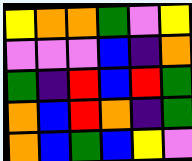[["yellow", "orange", "orange", "green", "violet", "yellow"], ["violet", "violet", "violet", "blue", "indigo", "orange"], ["green", "indigo", "red", "blue", "red", "green"], ["orange", "blue", "red", "orange", "indigo", "green"], ["orange", "blue", "green", "blue", "yellow", "violet"]]